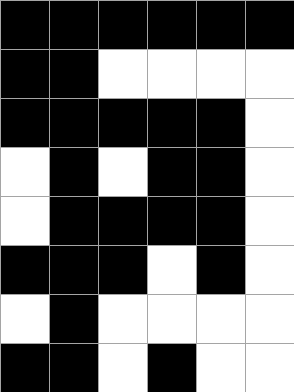[["black", "black", "black", "black", "black", "black"], ["black", "black", "white", "white", "white", "white"], ["black", "black", "black", "black", "black", "white"], ["white", "black", "white", "black", "black", "white"], ["white", "black", "black", "black", "black", "white"], ["black", "black", "black", "white", "black", "white"], ["white", "black", "white", "white", "white", "white"], ["black", "black", "white", "black", "white", "white"]]